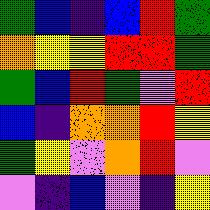[["green", "blue", "indigo", "blue", "red", "green"], ["orange", "yellow", "yellow", "red", "red", "green"], ["green", "blue", "red", "green", "violet", "red"], ["blue", "indigo", "orange", "orange", "red", "yellow"], ["green", "yellow", "violet", "orange", "red", "violet"], ["violet", "indigo", "blue", "violet", "indigo", "yellow"]]